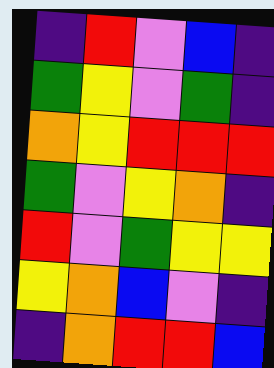[["indigo", "red", "violet", "blue", "indigo"], ["green", "yellow", "violet", "green", "indigo"], ["orange", "yellow", "red", "red", "red"], ["green", "violet", "yellow", "orange", "indigo"], ["red", "violet", "green", "yellow", "yellow"], ["yellow", "orange", "blue", "violet", "indigo"], ["indigo", "orange", "red", "red", "blue"]]